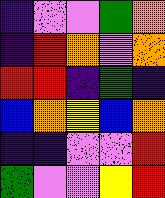[["indigo", "violet", "violet", "green", "orange"], ["indigo", "red", "orange", "violet", "orange"], ["red", "red", "indigo", "green", "indigo"], ["blue", "orange", "yellow", "blue", "orange"], ["indigo", "indigo", "violet", "violet", "red"], ["green", "violet", "violet", "yellow", "red"]]